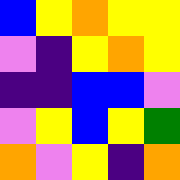[["blue", "yellow", "orange", "yellow", "yellow"], ["violet", "indigo", "yellow", "orange", "yellow"], ["indigo", "indigo", "blue", "blue", "violet"], ["violet", "yellow", "blue", "yellow", "green"], ["orange", "violet", "yellow", "indigo", "orange"]]